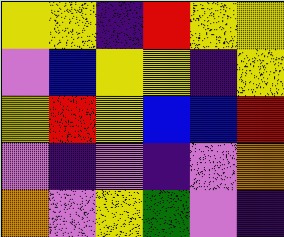[["yellow", "yellow", "indigo", "red", "yellow", "yellow"], ["violet", "blue", "yellow", "yellow", "indigo", "yellow"], ["yellow", "red", "yellow", "blue", "blue", "red"], ["violet", "indigo", "violet", "indigo", "violet", "orange"], ["orange", "violet", "yellow", "green", "violet", "indigo"]]